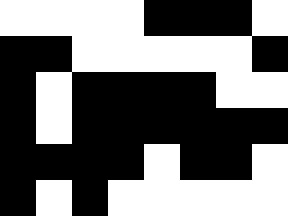[["white", "white", "white", "white", "black", "black", "black", "white"], ["black", "black", "white", "white", "white", "white", "white", "black"], ["black", "white", "black", "black", "black", "black", "white", "white"], ["black", "white", "black", "black", "black", "black", "black", "black"], ["black", "black", "black", "black", "white", "black", "black", "white"], ["black", "white", "black", "white", "white", "white", "white", "white"]]